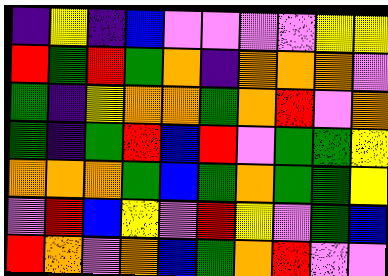[["indigo", "yellow", "indigo", "blue", "violet", "violet", "violet", "violet", "yellow", "yellow"], ["red", "green", "red", "green", "orange", "indigo", "orange", "orange", "orange", "violet"], ["green", "indigo", "yellow", "orange", "orange", "green", "orange", "red", "violet", "orange"], ["green", "indigo", "green", "red", "blue", "red", "violet", "green", "green", "yellow"], ["orange", "orange", "orange", "green", "blue", "green", "orange", "green", "green", "yellow"], ["violet", "red", "blue", "yellow", "violet", "red", "yellow", "violet", "green", "blue"], ["red", "orange", "violet", "orange", "blue", "green", "orange", "red", "violet", "violet"]]